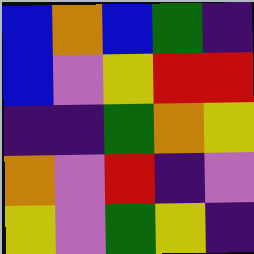[["blue", "orange", "blue", "green", "indigo"], ["blue", "violet", "yellow", "red", "red"], ["indigo", "indigo", "green", "orange", "yellow"], ["orange", "violet", "red", "indigo", "violet"], ["yellow", "violet", "green", "yellow", "indigo"]]